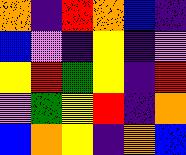[["orange", "indigo", "red", "orange", "blue", "indigo"], ["blue", "violet", "indigo", "yellow", "indigo", "violet"], ["yellow", "red", "green", "yellow", "indigo", "red"], ["violet", "green", "yellow", "red", "indigo", "orange"], ["blue", "orange", "yellow", "indigo", "orange", "blue"]]